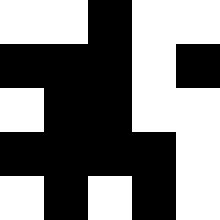[["white", "white", "black", "white", "white"], ["black", "black", "black", "white", "black"], ["white", "black", "black", "white", "white"], ["black", "black", "black", "black", "white"], ["white", "black", "white", "black", "white"]]